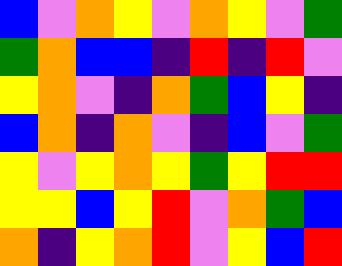[["blue", "violet", "orange", "yellow", "violet", "orange", "yellow", "violet", "green"], ["green", "orange", "blue", "blue", "indigo", "red", "indigo", "red", "violet"], ["yellow", "orange", "violet", "indigo", "orange", "green", "blue", "yellow", "indigo"], ["blue", "orange", "indigo", "orange", "violet", "indigo", "blue", "violet", "green"], ["yellow", "violet", "yellow", "orange", "yellow", "green", "yellow", "red", "red"], ["yellow", "yellow", "blue", "yellow", "red", "violet", "orange", "green", "blue"], ["orange", "indigo", "yellow", "orange", "red", "violet", "yellow", "blue", "red"]]